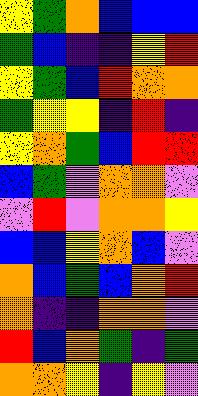[["yellow", "green", "orange", "blue", "blue", "blue"], ["green", "blue", "indigo", "indigo", "yellow", "red"], ["yellow", "green", "blue", "red", "orange", "orange"], ["green", "yellow", "yellow", "indigo", "red", "indigo"], ["yellow", "orange", "green", "blue", "red", "red"], ["blue", "green", "violet", "orange", "orange", "violet"], ["violet", "red", "violet", "orange", "orange", "yellow"], ["blue", "blue", "yellow", "orange", "blue", "violet"], ["orange", "blue", "green", "blue", "orange", "red"], ["orange", "indigo", "indigo", "orange", "orange", "violet"], ["red", "blue", "orange", "green", "indigo", "green"], ["orange", "orange", "yellow", "indigo", "yellow", "violet"]]